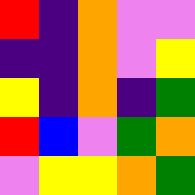[["red", "indigo", "orange", "violet", "violet"], ["indigo", "indigo", "orange", "violet", "yellow"], ["yellow", "indigo", "orange", "indigo", "green"], ["red", "blue", "violet", "green", "orange"], ["violet", "yellow", "yellow", "orange", "green"]]